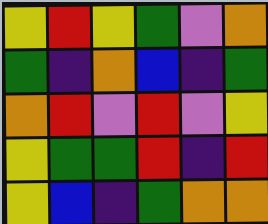[["yellow", "red", "yellow", "green", "violet", "orange"], ["green", "indigo", "orange", "blue", "indigo", "green"], ["orange", "red", "violet", "red", "violet", "yellow"], ["yellow", "green", "green", "red", "indigo", "red"], ["yellow", "blue", "indigo", "green", "orange", "orange"]]